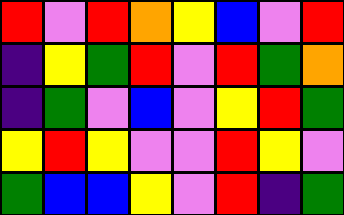[["red", "violet", "red", "orange", "yellow", "blue", "violet", "red"], ["indigo", "yellow", "green", "red", "violet", "red", "green", "orange"], ["indigo", "green", "violet", "blue", "violet", "yellow", "red", "green"], ["yellow", "red", "yellow", "violet", "violet", "red", "yellow", "violet"], ["green", "blue", "blue", "yellow", "violet", "red", "indigo", "green"]]